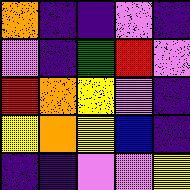[["orange", "indigo", "indigo", "violet", "indigo"], ["violet", "indigo", "green", "red", "violet"], ["red", "orange", "yellow", "violet", "indigo"], ["yellow", "orange", "yellow", "blue", "indigo"], ["indigo", "indigo", "violet", "violet", "yellow"]]